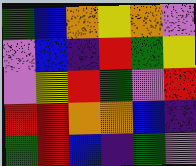[["green", "blue", "orange", "yellow", "orange", "violet"], ["violet", "blue", "indigo", "red", "green", "yellow"], ["violet", "yellow", "red", "green", "violet", "red"], ["red", "red", "orange", "orange", "blue", "indigo"], ["green", "red", "blue", "indigo", "green", "violet"]]